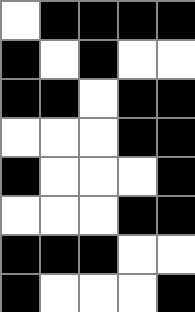[["white", "black", "black", "black", "black"], ["black", "white", "black", "white", "white"], ["black", "black", "white", "black", "black"], ["white", "white", "white", "black", "black"], ["black", "white", "white", "white", "black"], ["white", "white", "white", "black", "black"], ["black", "black", "black", "white", "white"], ["black", "white", "white", "white", "black"]]